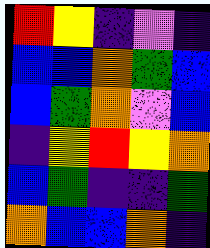[["red", "yellow", "indigo", "violet", "indigo"], ["blue", "blue", "orange", "green", "blue"], ["blue", "green", "orange", "violet", "blue"], ["indigo", "yellow", "red", "yellow", "orange"], ["blue", "green", "indigo", "indigo", "green"], ["orange", "blue", "blue", "orange", "indigo"]]